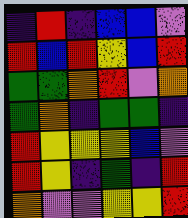[["indigo", "red", "indigo", "blue", "blue", "violet"], ["red", "blue", "red", "yellow", "blue", "red"], ["green", "green", "orange", "red", "violet", "orange"], ["green", "orange", "indigo", "green", "green", "indigo"], ["red", "yellow", "yellow", "yellow", "blue", "violet"], ["red", "yellow", "indigo", "green", "indigo", "red"], ["orange", "violet", "violet", "yellow", "yellow", "red"]]